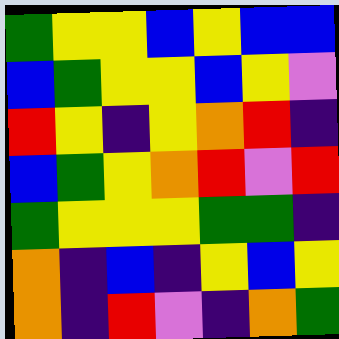[["green", "yellow", "yellow", "blue", "yellow", "blue", "blue"], ["blue", "green", "yellow", "yellow", "blue", "yellow", "violet"], ["red", "yellow", "indigo", "yellow", "orange", "red", "indigo"], ["blue", "green", "yellow", "orange", "red", "violet", "red"], ["green", "yellow", "yellow", "yellow", "green", "green", "indigo"], ["orange", "indigo", "blue", "indigo", "yellow", "blue", "yellow"], ["orange", "indigo", "red", "violet", "indigo", "orange", "green"]]